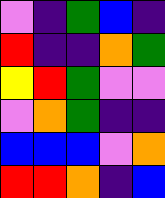[["violet", "indigo", "green", "blue", "indigo"], ["red", "indigo", "indigo", "orange", "green"], ["yellow", "red", "green", "violet", "violet"], ["violet", "orange", "green", "indigo", "indigo"], ["blue", "blue", "blue", "violet", "orange"], ["red", "red", "orange", "indigo", "blue"]]